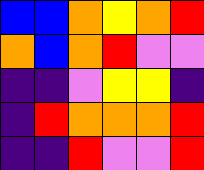[["blue", "blue", "orange", "yellow", "orange", "red"], ["orange", "blue", "orange", "red", "violet", "violet"], ["indigo", "indigo", "violet", "yellow", "yellow", "indigo"], ["indigo", "red", "orange", "orange", "orange", "red"], ["indigo", "indigo", "red", "violet", "violet", "red"]]